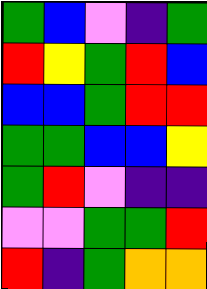[["green", "blue", "violet", "indigo", "green"], ["red", "yellow", "green", "red", "blue"], ["blue", "blue", "green", "red", "red"], ["green", "green", "blue", "blue", "yellow"], ["green", "red", "violet", "indigo", "indigo"], ["violet", "violet", "green", "green", "red"], ["red", "indigo", "green", "orange", "orange"]]